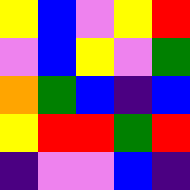[["yellow", "blue", "violet", "yellow", "red"], ["violet", "blue", "yellow", "violet", "green"], ["orange", "green", "blue", "indigo", "blue"], ["yellow", "red", "red", "green", "red"], ["indigo", "violet", "violet", "blue", "indigo"]]